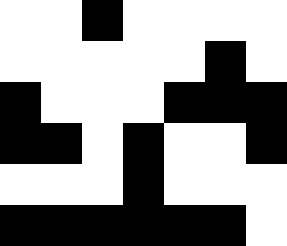[["white", "white", "black", "white", "white", "white", "white"], ["white", "white", "white", "white", "white", "black", "white"], ["black", "white", "white", "white", "black", "black", "black"], ["black", "black", "white", "black", "white", "white", "black"], ["white", "white", "white", "black", "white", "white", "white"], ["black", "black", "black", "black", "black", "black", "white"]]